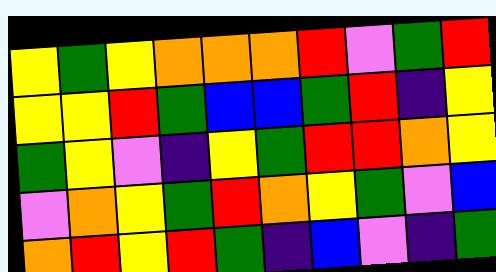[["yellow", "green", "yellow", "orange", "orange", "orange", "red", "violet", "green", "red"], ["yellow", "yellow", "red", "green", "blue", "blue", "green", "red", "indigo", "yellow"], ["green", "yellow", "violet", "indigo", "yellow", "green", "red", "red", "orange", "yellow"], ["violet", "orange", "yellow", "green", "red", "orange", "yellow", "green", "violet", "blue"], ["orange", "red", "yellow", "red", "green", "indigo", "blue", "violet", "indigo", "green"]]